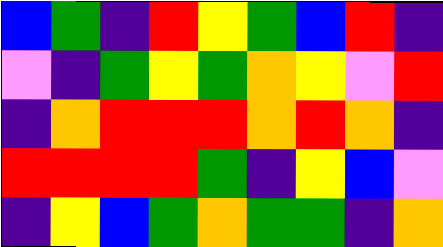[["blue", "green", "indigo", "red", "yellow", "green", "blue", "red", "indigo"], ["violet", "indigo", "green", "yellow", "green", "orange", "yellow", "violet", "red"], ["indigo", "orange", "red", "red", "red", "orange", "red", "orange", "indigo"], ["red", "red", "red", "red", "green", "indigo", "yellow", "blue", "violet"], ["indigo", "yellow", "blue", "green", "orange", "green", "green", "indigo", "orange"]]